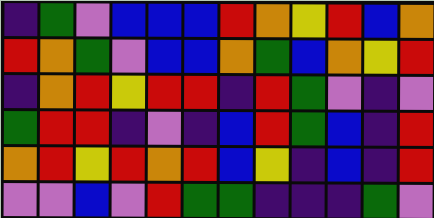[["indigo", "green", "violet", "blue", "blue", "blue", "red", "orange", "yellow", "red", "blue", "orange"], ["red", "orange", "green", "violet", "blue", "blue", "orange", "green", "blue", "orange", "yellow", "red"], ["indigo", "orange", "red", "yellow", "red", "red", "indigo", "red", "green", "violet", "indigo", "violet"], ["green", "red", "red", "indigo", "violet", "indigo", "blue", "red", "green", "blue", "indigo", "red"], ["orange", "red", "yellow", "red", "orange", "red", "blue", "yellow", "indigo", "blue", "indigo", "red"], ["violet", "violet", "blue", "violet", "red", "green", "green", "indigo", "indigo", "indigo", "green", "violet"]]